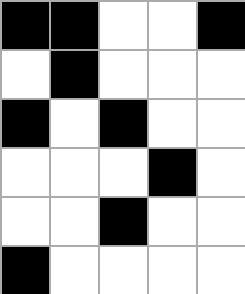[["black", "black", "white", "white", "black"], ["white", "black", "white", "white", "white"], ["black", "white", "black", "white", "white"], ["white", "white", "white", "black", "white"], ["white", "white", "black", "white", "white"], ["black", "white", "white", "white", "white"]]